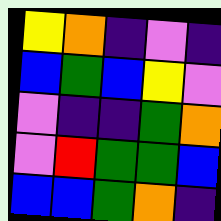[["yellow", "orange", "indigo", "violet", "indigo"], ["blue", "green", "blue", "yellow", "violet"], ["violet", "indigo", "indigo", "green", "orange"], ["violet", "red", "green", "green", "blue"], ["blue", "blue", "green", "orange", "indigo"]]